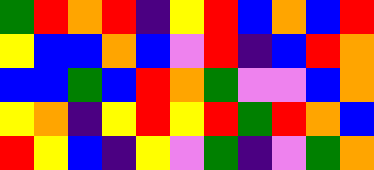[["green", "red", "orange", "red", "indigo", "yellow", "red", "blue", "orange", "blue", "red"], ["yellow", "blue", "blue", "orange", "blue", "violet", "red", "indigo", "blue", "red", "orange"], ["blue", "blue", "green", "blue", "red", "orange", "green", "violet", "violet", "blue", "orange"], ["yellow", "orange", "indigo", "yellow", "red", "yellow", "red", "green", "red", "orange", "blue"], ["red", "yellow", "blue", "indigo", "yellow", "violet", "green", "indigo", "violet", "green", "orange"]]